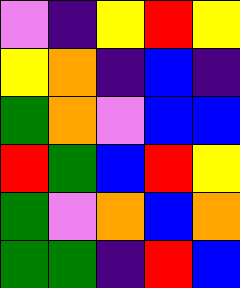[["violet", "indigo", "yellow", "red", "yellow"], ["yellow", "orange", "indigo", "blue", "indigo"], ["green", "orange", "violet", "blue", "blue"], ["red", "green", "blue", "red", "yellow"], ["green", "violet", "orange", "blue", "orange"], ["green", "green", "indigo", "red", "blue"]]